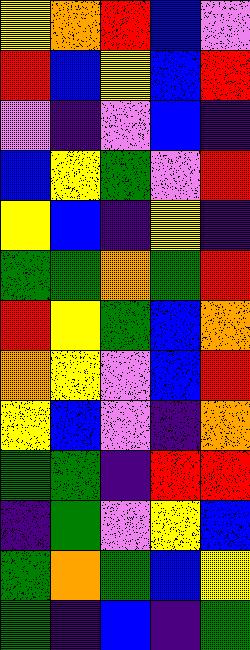[["yellow", "orange", "red", "blue", "violet"], ["red", "blue", "yellow", "blue", "red"], ["violet", "indigo", "violet", "blue", "indigo"], ["blue", "yellow", "green", "violet", "red"], ["yellow", "blue", "indigo", "yellow", "indigo"], ["green", "green", "orange", "green", "red"], ["red", "yellow", "green", "blue", "orange"], ["orange", "yellow", "violet", "blue", "red"], ["yellow", "blue", "violet", "indigo", "orange"], ["green", "green", "indigo", "red", "red"], ["indigo", "green", "violet", "yellow", "blue"], ["green", "orange", "green", "blue", "yellow"], ["green", "indigo", "blue", "indigo", "green"]]